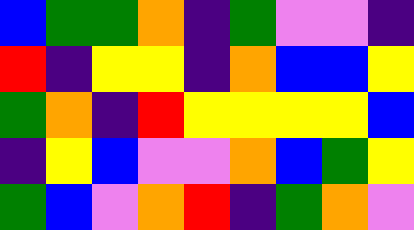[["blue", "green", "green", "orange", "indigo", "green", "violet", "violet", "indigo"], ["red", "indigo", "yellow", "yellow", "indigo", "orange", "blue", "blue", "yellow"], ["green", "orange", "indigo", "red", "yellow", "yellow", "yellow", "yellow", "blue"], ["indigo", "yellow", "blue", "violet", "violet", "orange", "blue", "green", "yellow"], ["green", "blue", "violet", "orange", "red", "indigo", "green", "orange", "violet"]]